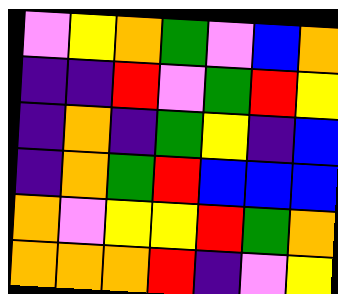[["violet", "yellow", "orange", "green", "violet", "blue", "orange"], ["indigo", "indigo", "red", "violet", "green", "red", "yellow"], ["indigo", "orange", "indigo", "green", "yellow", "indigo", "blue"], ["indigo", "orange", "green", "red", "blue", "blue", "blue"], ["orange", "violet", "yellow", "yellow", "red", "green", "orange"], ["orange", "orange", "orange", "red", "indigo", "violet", "yellow"]]